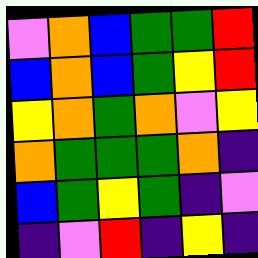[["violet", "orange", "blue", "green", "green", "red"], ["blue", "orange", "blue", "green", "yellow", "red"], ["yellow", "orange", "green", "orange", "violet", "yellow"], ["orange", "green", "green", "green", "orange", "indigo"], ["blue", "green", "yellow", "green", "indigo", "violet"], ["indigo", "violet", "red", "indigo", "yellow", "indigo"]]